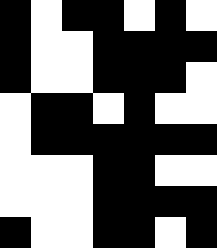[["black", "white", "black", "black", "white", "black", "white"], ["black", "white", "white", "black", "black", "black", "black"], ["black", "white", "white", "black", "black", "black", "white"], ["white", "black", "black", "white", "black", "white", "white"], ["white", "black", "black", "black", "black", "black", "black"], ["white", "white", "white", "black", "black", "white", "white"], ["white", "white", "white", "black", "black", "black", "black"], ["black", "white", "white", "black", "black", "white", "black"]]